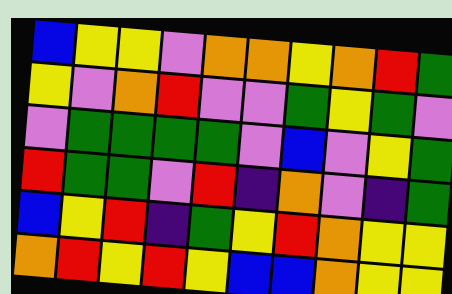[["blue", "yellow", "yellow", "violet", "orange", "orange", "yellow", "orange", "red", "green"], ["yellow", "violet", "orange", "red", "violet", "violet", "green", "yellow", "green", "violet"], ["violet", "green", "green", "green", "green", "violet", "blue", "violet", "yellow", "green"], ["red", "green", "green", "violet", "red", "indigo", "orange", "violet", "indigo", "green"], ["blue", "yellow", "red", "indigo", "green", "yellow", "red", "orange", "yellow", "yellow"], ["orange", "red", "yellow", "red", "yellow", "blue", "blue", "orange", "yellow", "yellow"]]